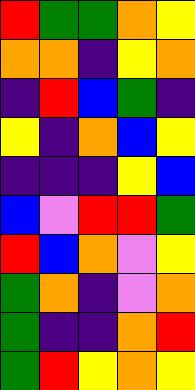[["red", "green", "green", "orange", "yellow"], ["orange", "orange", "indigo", "yellow", "orange"], ["indigo", "red", "blue", "green", "indigo"], ["yellow", "indigo", "orange", "blue", "yellow"], ["indigo", "indigo", "indigo", "yellow", "blue"], ["blue", "violet", "red", "red", "green"], ["red", "blue", "orange", "violet", "yellow"], ["green", "orange", "indigo", "violet", "orange"], ["green", "indigo", "indigo", "orange", "red"], ["green", "red", "yellow", "orange", "yellow"]]